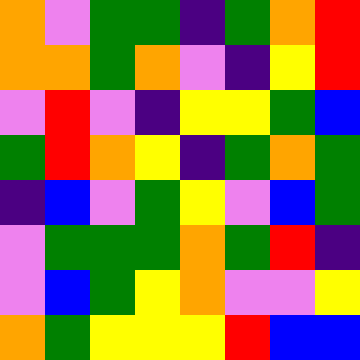[["orange", "violet", "green", "green", "indigo", "green", "orange", "red"], ["orange", "orange", "green", "orange", "violet", "indigo", "yellow", "red"], ["violet", "red", "violet", "indigo", "yellow", "yellow", "green", "blue"], ["green", "red", "orange", "yellow", "indigo", "green", "orange", "green"], ["indigo", "blue", "violet", "green", "yellow", "violet", "blue", "green"], ["violet", "green", "green", "green", "orange", "green", "red", "indigo"], ["violet", "blue", "green", "yellow", "orange", "violet", "violet", "yellow"], ["orange", "green", "yellow", "yellow", "yellow", "red", "blue", "blue"]]